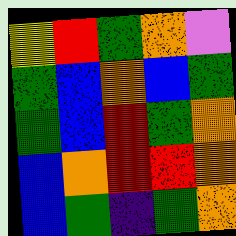[["yellow", "red", "green", "orange", "violet"], ["green", "blue", "orange", "blue", "green"], ["green", "blue", "red", "green", "orange"], ["blue", "orange", "red", "red", "orange"], ["blue", "green", "indigo", "green", "orange"]]